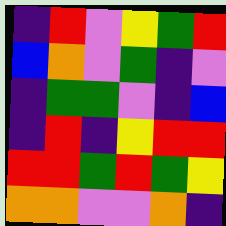[["indigo", "red", "violet", "yellow", "green", "red"], ["blue", "orange", "violet", "green", "indigo", "violet"], ["indigo", "green", "green", "violet", "indigo", "blue"], ["indigo", "red", "indigo", "yellow", "red", "red"], ["red", "red", "green", "red", "green", "yellow"], ["orange", "orange", "violet", "violet", "orange", "indigo"]]